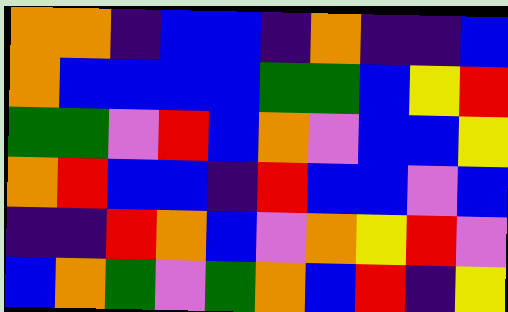[["orange", "orange", "indigo", "blue", "blue", "indigo", "orange", "indigo", "indigo", "blue"], ["orange", "blue", "blue", "blue", "blue", "green", "green", "blue", "yellow", "red"], ["green", "green", "violet", "red", "blue", "orange", "violet", "blue", "blue", "yellow"], ["orange", "red", "blue", "blue", "indigo", "red", "blue", "blue", "violet", "blue"], ["indigo", "indigo", "red", "orange", "blue", "violet", "orange", "yellow", "red", "violet"], ["blue", "orange", "green", "violet", "green", "orange", "blue", "red", "indigo", "yellow"]]